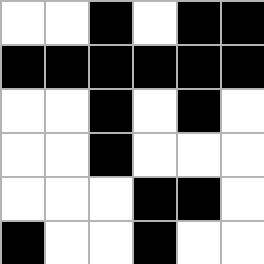[["white", "white", "black", "white", "black", "black"], ["black", "black", "black", "black", "black", "black"], ["white", "white", "black", "white", "black", "white"], ["white", "white", "black", "white", "white", "white"], ["white", "white", "white", "black", "black", "white"], ["black", "white", "white", "black", "white", "white"]]